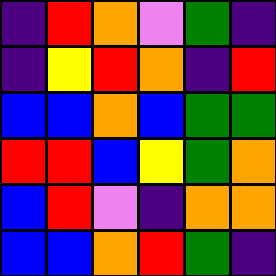[["indigo", "red", "orange", "violet", "green", "indigo"], ["indigo", "yellow", "red", "orange", "indigo", "red"], ["blue", "blue", "orange", "blue", "green", "green"], ["red", "red", "blue", "yellow", "green", "orange"], ["blue", "red", "violet", "indigo", "orange", "orange"], ["blue", "blue", "orange", "red", "green", "indigo"]]